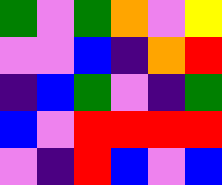[["green", "violet", "green", "orange", "violet", "yellow"], ["violet", "violet", "blue", "indigo", "orange", "red"], ["indigo", "blue", "green", "violet", "indigo", "green"], ["blue", "violet", "red", "red", "red", "red"], ["violet", "indigo", "red", "blue", "violet", "blue"]]